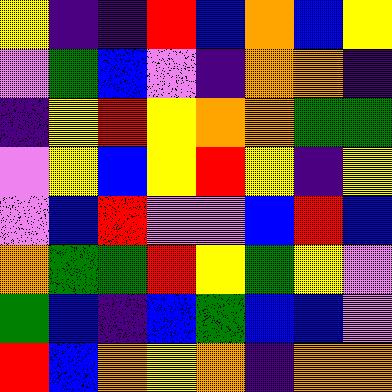[["yellow", "indigo", "indigo", "red", "blue", "orange", "blue", "yellow"], ["violet", "green", "blue", "violet", "indigo", "orange", "orange", "indigo"], ["indigo", "yellow", "red", "yellow", "orange", "orange", "green", "green"], ["violet", "yellow", "blue", "yellow", "red", "yellow", "indigo", "yellow"], ["violet", "blue", "red", "violet", "violet", "blue", "red", "blue"], ["orange", "green", "green", "red", "yellow", "green", "yellow", "violet"], ["green", "blue", "indigo", "blue", "green", "blue", "blue", "violet"], ["red", "blue", "orange", "yellow", "orange", "indigo", "orange", "orange"]]